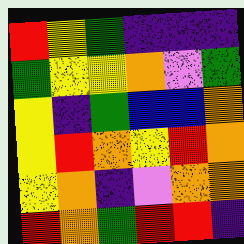[["red", "yellow", "green", "indigo", "indigo", "indigo"], ["green", "yellow", "yellow", "orange", "violet", "green"], ["yellow", "indigo", "green", "blue", "blue", "orange"], ["yellow", "red", "orange", "yellow", "red", "orange"], ["yellow", "orange", "indigo", "violet", "orange", "orange"], ["red", "orange", "green", "red", "red", "indigo"]]